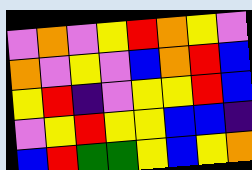[["violet", "orange", "violet", "yellow", "red", "orange", "yellow", "violet"], ["orange", "violet", "yellow", "violet", "blue", "orange", "red", "blue"], ["yellow", "red", "indigo", "violet", "yellow", "yellow", "red", "blue"], ["violet", "yellow", "red", "yellow", "yellow", "blue", "blue", "indigo"], ["blue", "red", "green", "green", "yellow", "blue", "yellow", "orange"]]